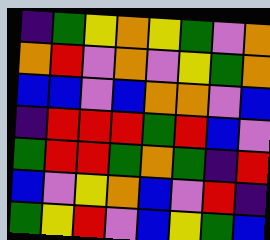[["indigo", "green", "yellow", "orange", "yellow", "green", "violet", "orange"], ["orange", "red", "violet", "orange", "violet", "yellow", "green", "orange"], ["blue", "blue", "violet", "blue", "orange", "orange", "violet", "blue"], ["indigo", "red", "red", "red", "green", "red", "blue", "violet"], ["green", "red", "red", "green", "orange", "green", "indigo", "red"], ["blue", "violet", "yellow", "orange", "blue", "violet", "red", "indigo"], ["green", "yellow", "red", "violet", "blue", "yellow", "green", "blue"]]